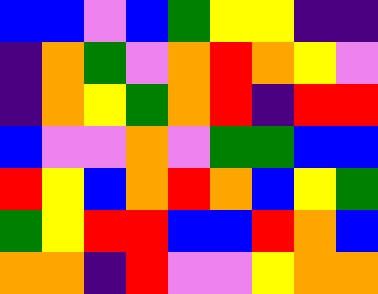[["blue", "blue", "violet", "blue", "green", "yellow", "yellow", "indigo", "indigo"], ["indigo", "orange", "green", "violet", "orange", "red", "orange", "yellow", "violet"], ["indigo", "orange", "yellow", "green", "orange", "red", "indigo", "red", "red"], ["blue", "violet", "violet", "orange", "violet", "green", "green", "blue", "blue"], ["red", "yellow", "blue", "orange", "red", "orange", "blue", "yellow", "green"], ["green", "yellow", "red", "red", "blue", "blue", "red", "orange", "blue"], ["orange", "orange", "indigo", "red", "violet", "violet", "yellow", "orange", "orange"]]